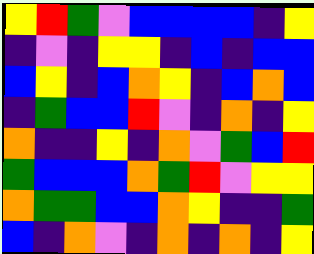[["yellow", "red", "green", "violet", "blue", "blue", "blue", "blue", "indigo", "yellow"], ["indigo", "violet", "indigo", "yellow", "yellow", "indigo", "blue", "indigo", "blue", "blue"], ["blue", "yellow", "indigo", "blue", "orange", "yellow", "indigo", "blue", "orange", "blue"], ["indigo", "green", "blue", "blue", "red", "violet", "indigo", "orange", "indigo", "yellow"], ["orange", "indigo", "indigo", "yellow", "indigo", "orange", "violet", "green", "blue", "red"], ["green", "blue", "blue", "blue", "orange", "green", "red", "violet", "yellow", "yellow"], ["orange", "green", "green", "blue", "blue", "orange", "yellow", "indigo", "indigo", "green"], ["blue", "indigo", "orange", "violet", "indigo", "orange", "indigo", "orange", "indigo", "yellow"]]